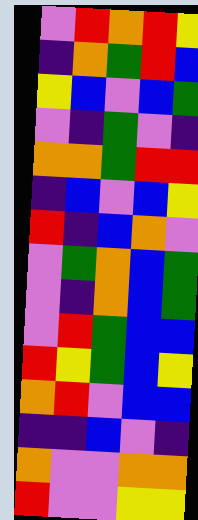[["violet", "red", "orange", "red", "yellow"], ["indigo", "orange", "green", "red", "blue"], ["yellow", "blue", "violet", "blue", "green"], ["violet", "indigo", "green", "violet", "indigo"], ["orange", "orange", "green", "red", "red"], ["indigo", "blue", "violet", "blue", "yellow"], ["red", "indigo", "blue", "orange", "violet"], ["violet", "green", "orange", "blue", "green"], ["violet", "indigo", "orange", "blue", "green"], ["violet", "red", "green", "blue", "blue"], ["red", "yellow", "green", "blue", "yellow"], ["orange", "red", "violet", "blue", "blue"], ["indigo", "indigo", "blue", "violet", "indigo"], ["orange", "violet", "violet", "orange", "orange"], ["red", "violet", "violet", "yellow", "yellow"]]